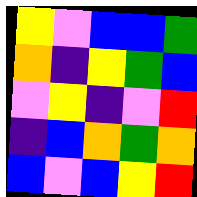[["yellow", "violet", "blue", "blue", "green"], ["orange", "indigo", "yellow", "green", "blue"], ["violet", "yellow", "indigo", "violet", "red"], ["indigo", "blue", "orange", "green", "orange"], ["blue", "violet", "blue", "yellow", "red"]]